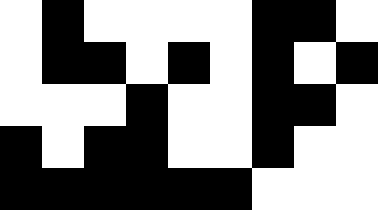[["white", "black", "white", "white", "white", "white", "black", "black", "white"], ["white", "black", "black", "white", "black", "white", "black", "white", "black"], ["white", "white", "white", "black", "white", "white", "black", "black", "white"], ["black", "white", "black", "black", "white", "white", "black", "white", "white"], ["black", "black", "black", "black", "black", "black", "white", "white", "white"]]